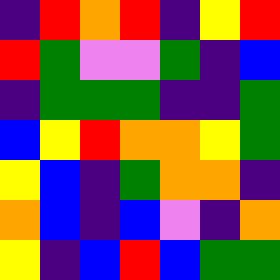[["indigo", "red", "orange", "red", "indigo", "yellow", "red"], ["red", "green", "violet", "violet", "green", "indigo", "blue"], ["indigo", "green", "green", "green", "indigo", "indigo", "green"], ["blue", "yellow", "red", "orange", "orange", "yellow", "green"], ["yellow", "blue", "indigo", "green", "orange", "orange", "indigo"], ["orange", "blue", "indigo", "blue", "violet", "indigo", "orange"], ["yellow", "indigo", "blue", "red", "blue", "green", "green"]]